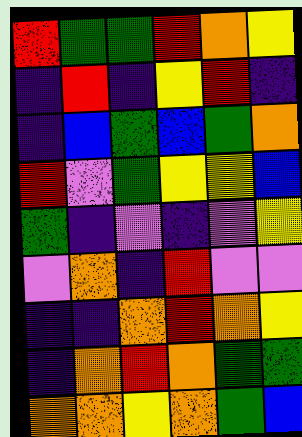[["red", "green", "green", "red", "orange", "yellow"], ["indigo", "red", "indigo", "yellow", "red", "indigo"], ["indigo", "blue", "green", "blue", "green", "orange"], ["red", "violet", "green", "yellow", "yellow", "blue"], ["green", "indigo", "violet", "indigo", "violet", "yellow"], ["violet", "orange", "indigo", "red", "violet", "violet"], ["indigo", "indigo", "orange", "red", "orange", "yellow"], ["indigo", "orange", "red", "orange", "green", "green"], ["orange", "orange", "yellow", "orange", "green", "blue"]]